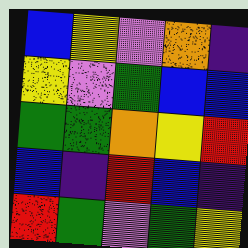[["blue", "yellow", "violet", "orange", "indigo"], ["yellow", "violet", "green", "blue", "blue"], ["green", "green", "orange", "yellow", "red"], ["blue", "indigo", "red", "blue", "indigo"], ["red", "green", "violet", "green", "yellow"]]